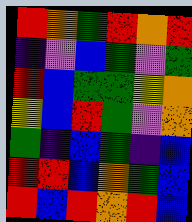[["red", "orange", "green", "red", "orange", "red"], ["indigo", "violet", "blue", "green", "violet", "green"], ["red", "blue", "green", "green", "yellow", "orange"], ["yellow", "blue", "red", "green", "violet", "orange"], ["green", "indigo", "blue", "green", "indigo", "blue"], ["red", "red", "blue", "orange", "green", "blue"], ["red", "blue", "red", "orange", "red", "blue"]]